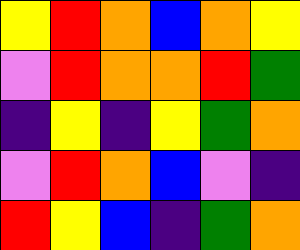[["yellow", "red", "orange", "blue", "orange", "yellow"], ["violet", "red", "orange", "orange", "red", "green"], ["indigo", "yellow", "indigo", "yellow", "green", "orange"], ["violet", "red", "orange", "blue", "violet", "indigo"], ["red", "yellow", "blue", "indigo", "green", "orange"]]